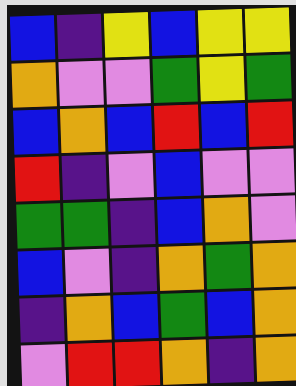[["blue", "indigo", "yellow", "blue", "yellow", "yellow"], ["orange", "violet", "violet", "green", "yellow", "green"], ["blue", "orange", "blue", "red", "blue", "red"], ["red", "indigo", "violet", "blue", "violet", "violet"], ["green", "green", "indigo", "blue", "orange", "violet"], ["blue", "violet", "indigo", "orange", "green", "orange"], ["indigo", "orange", "blue", "green", "blue", "orange"], ["violet", "red", "red", "orange", "indigo", "orange"]]